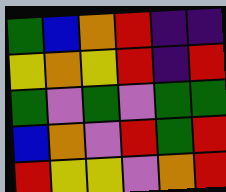[["green", "blue", "orange", "red", "indigo", "indigo"], ["yellow", "orange", "yellow", "red", "indigo", "red"], ["green", "violet", "green", "violet", "green", "green"], ["blue", "orange", "violet", "red", "green", "red"], ["red", "yellow", "yellow", "violet", "orange", "red"]]